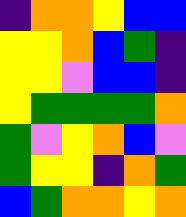[["indigo", "orange", "orange", "yellow", "blue", "blue"], ["yellow", "yellow", "orange", "blue", "green", "indigo"], ["yellow", "yellow", "violet", "blue", "blue", "indigo"], ["yellow", "green", "green", "green", "green", "orange"], ["green", "violet", "yellow", "orange", "blue", "violet"], ["green", "yellow", "yellow", "indigo", "orange", "green"], ["blue", "green", "orange", "orange", "yellow", "orange"]]